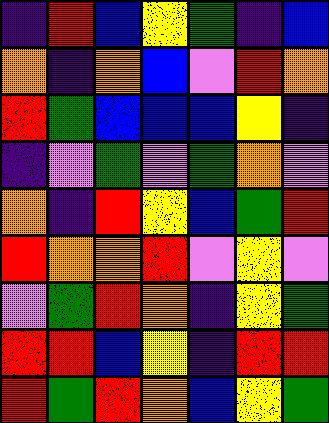[["indigo", "red", "blue", "yellow", "green", "indigo", "blue"], ["orange", "indigo", "orange", "blue", "violet", "red", "orange"], ["red", "green", "blue", "blue", "blue", "yellow", "indigo"], ["indigo", "violet", "green", "violet", "green", "orange", "violet"], ["orange", "indigo", "red", "yellow", "blue", "green", "red"], ["red", "orange", "orange", "red", "violet", "yellow", "violet"], ["violet", "green", "red", "orange", "indigo", "yellow", "green"], ["red", "red", "blue", "yellow", "indigo", "red", "red"], ["red", "green", "red", "orange", "blue", "yellow", "green"]]